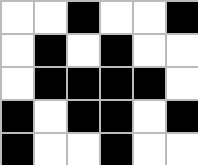[["white", "white", "black", "white", "white", "black"], ["white", "black", "white", "black", "white", "white"], ["white", "black", "black", "black", "black", "white"], ["black", "white", "black", "black", "white", "black"], ["black", "white", "white", "black", "white", "white"]]